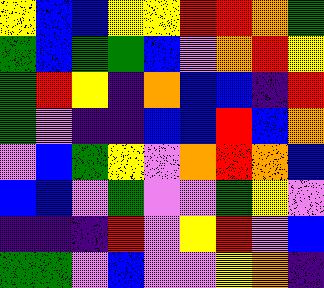[["yellow", "blue", "blue", "yellow", "yellow", "red", "red", "orange", "green"], ["green", "blue", "green", "green", "blue", "violet", "orange", "red", "yellow"], ["green", "red", "yellow", "indigo", "orange", "blue", "blue", "indigo", "red"], ["green", "violet", "indigo", "indigo", "blue", "blue", "red", "blue", "orange"], ["violet", "blue", "green", "yellow", "violet", "orange", "red", "orange", "blue"], ["blue", "blue", "violet", "green", "violet", "violet", "green", "yellow", "violet"], ["indigo", "indigo", "indigo", "red", "violet", "yellow", "red", "violet", "blue"], ["green", "green", "violet", "blue", "violet", "violet", "yellow", "orange", "indigo"]]